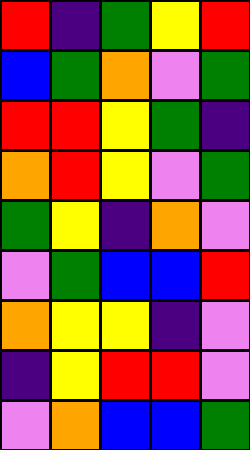[["red", "indigo", "green", "yellow", "red"], ["blue", "green", "orange", "violet", "green"], ["red", "red", "yellow", "green", "indigo"], ["orange", "red", "yellow", "violet", "green"], ["green", "yellow", "indigo", "orange", "violet"], ["violet", "green", "blue", "blue", "red"], ["orange", "yellow", "yellow", "indigo", "violet"], ["indigo", "yellow", "red", "red", "violet"], ["violet", "orange", "blue", "blue", "green"]]